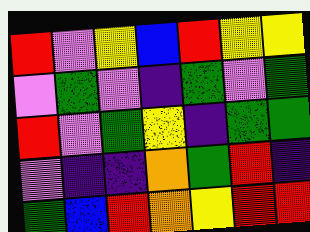[["red", "violet", "yellow", "blue", "red", "yellow", "yellow"], ["violet", "green", "violet", "indigo", "green", "violet", "green"], ["red", "violet", "green", "yellow", "indigo", "green", "green"], ["violet", "indigo", "indigo", "orange", "green", "red", "indigo"], ["green", "blue", "red", "orange", "yellow", "red", "red"]]